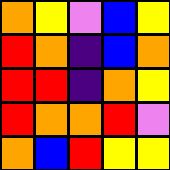[["orange", "yellow", "violet", "blue", "yellow"], ["red", "orange", "indigo", "blue", "orange"], ["red", "red", "indigo", "orange", "yellow"], ["red", "orange", "orange", "red", "violet"], ["orange", "blue", "red", "yellow", "yellow"]]